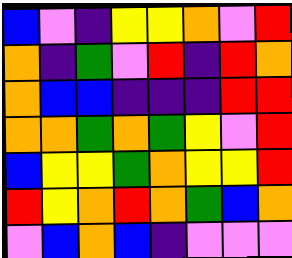[["blue", "violet", "indigo", "yellow", "yellow", "orange", "violet", "red"], ["orange", "indigo", "green", "violet", "red", "indigo", "red", "orange"], ["orange", "blue", "blue", "indigo", "indigo", "indigo", "red", "red"], ["orange", "orange", "green", "orange", "green", "yellow", "violet", "red"], ["blue", "yellow", "yellow", "green", "orange", "yellow", "yellow", "red"], ["red", "yellow", "orange", "red", "orange", "green", "blue", "orange"], ["violet", "blue", "orange", "blue", "indigo", "violet", "violet", "violet"]]